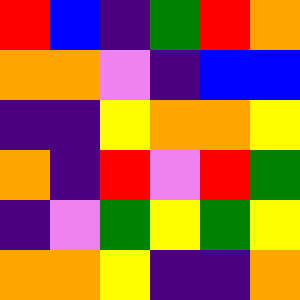[["red", "blue", "indigo", "green", "red", "orange"], ["orange", "orange", "violet", "indigo", "blue", "blue"], ["indigo", "indigo", "yellow", "orange", "orange", "yellow"], ["orange", "indigo", "red", "violet", "red", "green"], ["indigo", "violet", "green", "yellow", "green", "yellow"], ["orange", "orange", "yellow", "indigo", "indigo", "orange"]]